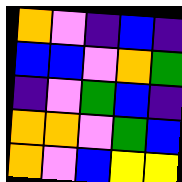[["orange", "violet", "indigo", "blue", "indigo"], ["blue", "blue", "violet", "orange", "green"], ["indigo", "violet", "green", "blue", "indigo"], ["orange", "orange", "violet", "green", "blue"], ["orange", "violet", "blue", "yellow", "yellow"]]